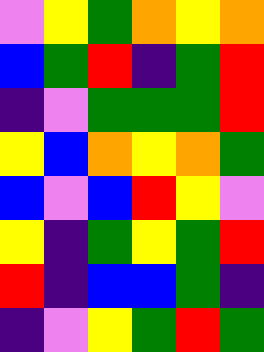[["violet", "yellow", "green", "orange", "yellow", "orange"], ["blue", "green", "red", "indigo", "green", "red"], ["indigo", "violet", "green", "green", "green", "red"], ["yellow", "blue", "orange", "yellow", "orange", "green"], ["blue", "violet", "blue", "red", "yellow", "violet"], ["yellow", "indigo", "green", "yellow", "green", "red"], ["red", "indigo", "blue", "blue", "green", "indigo"], ["indigo", "violet", "yellow", "green", "red", "green"]]